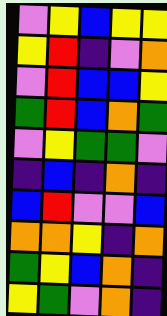[["violet", "yellow", "blue", "yellow", "yellow"], ["yellow", "red", "indigo", "violet", "orange"], ["violet", "red", "blue", "blue", "yellow"], ["green", "red", "blue", "orange", "green"], ["violet", "yellow", "green", "green", "violet"], ["indigo", "blue", "indigo", "orange", "indigo"], ["blue", "red", "violet", "violet", "blue"], ["orange", "orange", "yellow", "indigo", "orange"], ["green", "yellow", "blue", "orange", "indigo"], ["yellow", "green", "violet", "orange", "indigo"]]